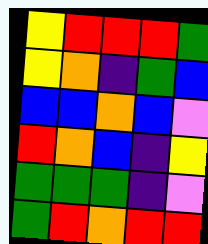[["yellow", "red", "red", "red", "green"], ["yellow", "orange", "indigo", "green", "blue"], ["blue", "blue", "orange", "blue", "violet"], ["red", "orange", "blue", "indigo", "yellow"], ["green", "green", "green", "indigo", "violet"], ["green", "red", "orange", "red", "red"]]